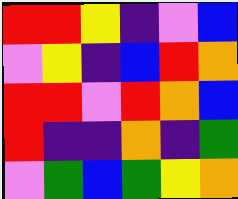[["red", "red", "yellow", "indigo", "violet", "blue"], ["violet", "yellow", "indigo", "blue", "red", "orange"], ["red", "red", "violet", "red", "orange", "blue"], ["red", "indigo", "indigo", "orange", "indigo", "green"], ["violet", "green", "blue", "green", "yellow", "orange"]]